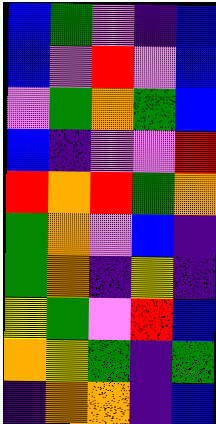[["blue", "green", "violet", "indigo", "blue"], ["blue", "violet", "red", "violet", "blue"], ["violet", "green", "orange", "green", "blue"], ["blue", "indigo", "violet", "violet", "red"], ["red", "orange", "red", "green", "orange"], ["green", "orange", "violet", "blue", "indigo"], ["green", "orange", "indigo", "yellow", "indigo"], ["yellow", "green", "violet", "red", "blue"], ["orange", "yellow", "green", "indigo", "green"], ["indigo", "orange", "orange", "indigo", "blue"]]